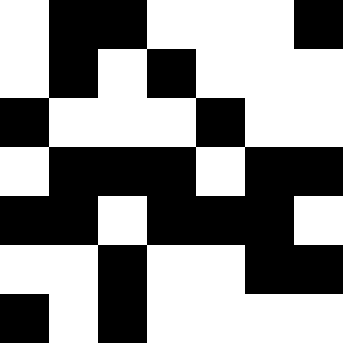[["white", "black", "black", "white", "white", "white", "black"], ["white", "black", "white", "black", "white", "white", "white"], ["black", "white", "white", "white", "black", "white", "white"], ["white", "black", "black", "black", "white", "black", "black"], ["black", "black", "white", "black", "black", "black", "white"], ["white", "white", "black", "white", "white", "black", "black"], ["black", "white", "black", "white", "white", "white", "white"]]